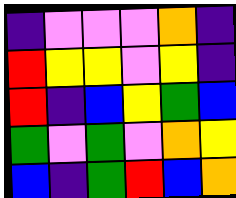[["indigo", "violet", "violet", "violet", "orange", "indigo"], ["red", "yellow", "yellow", "violet", "yellow", "indigo"], ["red", "indigo", "blue", "yellow", "green", "blue"], ["green", "violet", "green", "violet", "orange", "yellow"], ["blue", "indigo", "green", "red", "blue", "orange"]]